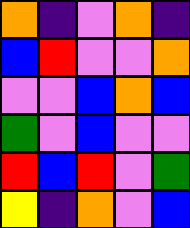[["orange", "indigo", "violet", "orange", "indigo"], ["blue", "red", "violet", "violet", "orange"], ["violet", "violet", "blue", "orange", "blue"], ["green", "violet", "blue", "violet", "violet"], ["red", "blue", "red", "violet", "green"], ["yellow", "indigo", "orange", "violet", "blue"]]